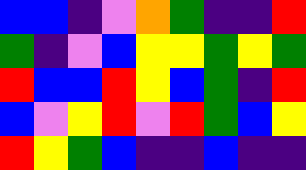[["blue", "blue", "indigo", "violet", "orange", "green", "indigo", "indigo", "red"], ["green", "indigo", "violet", "blue", "yellow", "yellow", "green", "yellow", "green"], ["red", "blue", "blue", "red", "yellow", "blue", "green", "indigo", "red"], ["blue", "violet", "yellow", "red", "violet", "red", "green", "blue", "yellow"], ["red", "yellow", "green", "blue", "indigo", "indigo", "blue", "indigo", "indigo"]]